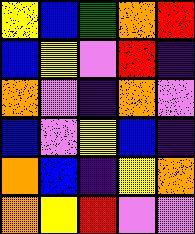[["yellow", "blue", "green", "orange", "red"], ["blue", "yellow", "violet", "red", "indigo"], ["orange", "violet", "indigo", "orange", "violet"], ["blue", "violet", "yellow", "blue", "indigo"], ["orange", "blue", "indigo", "yellow", "orange"], ["orange", "yellow", "red", "violet", "violet"]]